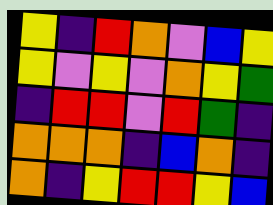[["yellow", "indigo", "red", "orange", "violet", "blue", "yellow"], ["yellow", "violet", "yellow", "violet", "orange", "yellow", "green"], ["indigo", "red", "red", "violet", "red", "green", "indigo"], ["orange", "orange", "orange", "indigo", "blue", "orange", "indigo"], ["orange", "indigo", "yellow", "red", "red", "yellow", "blue"]]